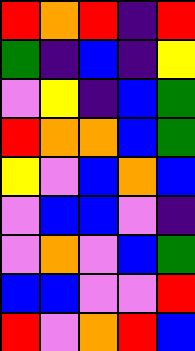[["red", "orange", "red", "indigo", "red"], ["green", "indigo", "blue", "indigo", "yellow"], ["violet", "yellow", "indigo", "blue", "green"], ["red", "orange", "orange", "blue", "green"], ["yellow", "violet", "blue", "orange", "blue"], ["violet", "blue", "blue", "violet", "indigo"], ["violet", "orange", "violet", "blue", "green"], ["blue", "blue", "violet", "violet", "red"], ["red", "violet", "orange", "red", "blue"]]